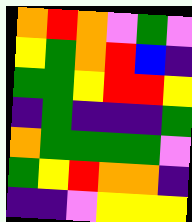[["orange", "red", "orange", "violet", "green", "violet"], ["yellow", "green", "orange", "red", "blue", "indigo"], ["green", "green", "yellow", "red", "red", "yellow"], ["indigo", "green", "indigo", "indigo", "indigo", "green"], ["orange", "green", "green", "green", "green", "violet"], ["green", "yellow", "red", "orange", "orange", "indigo"], ["indigo", "indigo", "violet", "yellow", "yellow", "yellow"]]